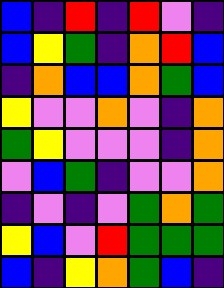[["blue", "indigo", "red", "indigo", "red", "violet", "indigo"], ["blue", "yellow", "green", "indigo", "orange", "red", "blue"], ["indigo", "orange", "blue", "blue", "orange", "green", "blue"], ["yellow", "violet", "violet", "orange", "violet", "indigo", "orange"], ["green", "yellow", "violet", "violet", "violet", "indigo", "orange"], ["violet", "blue", "green", "indigo", "violet", "violet", "orange"], ["indigo", "violet", "indigo", "violet", "green", "orange", "green"], ["yellow", "blue", "violet", "red", "green", "green", "green"], ["blue", "indigo", "yellow", "orange", "green", "blue", "indigo"]]